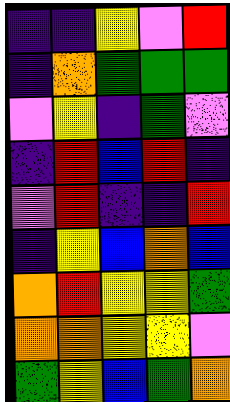[["indigo", "indigo", "yellow", "violet", "red"], ["indigo", "orange", "green", "green", "green"], ["violet", "yellow", "indigo", "green", "violet"], ["indigo", "red", "blue", "red", "indigo"], ["violet", "red", "indigo", "indigo", "red"], ["indigo", "yellow", "blue", "orange", "blue"], ["orange", "red", "yellow", "yellow", "green"], ["orange", "orange", "yellow", "yellow", "violet"], ["green", "yellow", "blue", "green", "orange"]]